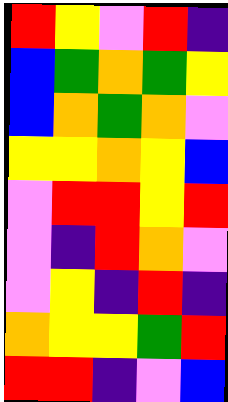[["red", "yellow", "violet", "red", "indigo"], ["blue", "green", "orange", "green", "yellow"], ["blue", "orange", "green", "orange", "violet"], ["yellow", "yellow", "orange", "yellow", "blue"], ["violet", "red", "red", "yellow", "red"], ["violet", "indigo", "red", "orange", "violet"], ["violet", "yellow", "indigo", "red", "indigo"], ["orange", "yellow", "yellow", "green", "red"], ["red", "red", "indigo", "violet", "blue"]]